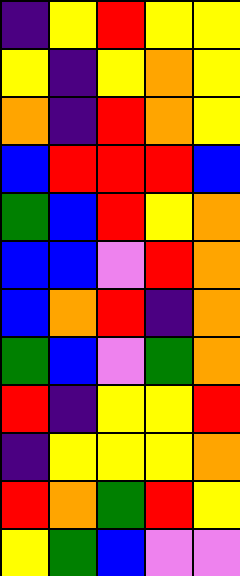[["indigo", "yellow", "red", "yellow", "yellow"], ["yellow", "indigo", "yellow", "orange", "yellow"], ["orange", "indigo", "red", "orange", "yellow"], ["blue", "red", "red", "red", "blue"], ["green", "blue", "red", "yellow", "orange"], ["blue", "blue", "violet", "red", "orange"], ["blue", "orange", "red", "indigo", "orange"], ["green", "blue", "violet", "green", "orange"], ["red", "indigo", "yellow", "yellow", "red"], ["indigo", "yellow", "yellow", "yellow", "orange"], ["red", "orange", "green", "red", "yellow"], ["yellow", "green", "blue", "violet", "violet"]]